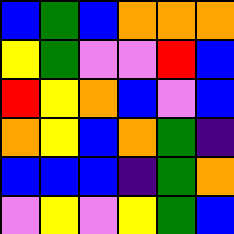[["blue", "green", "blue", "orange", "orange", "orange"], ["yellow", "green", "violet", "violet", "red", "blue"], ["red", "yellow", "orange", "blue", "violet", "blue"], ["orange", "yellow", "blue", "orange", "green", "indigo"], ["blue", "blue", "blue", "indigo", "green", "orange"], ["violet", "yellow", "violet", "yellow", "green", "blue"]]